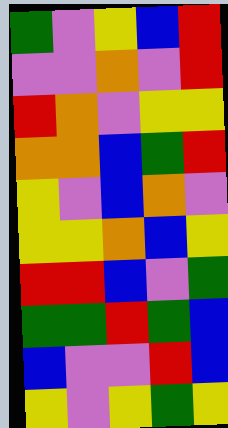[["green", "violet", "yellow", "blue", "red"], ["violet", "violet", "orange", "violet", "red"], ["red", "orange", "violet", "yellow", "yellow"], ["orange", "orange", "blue", "green", "red"], ["yellow", "violet", "blue", "orange", "violet"], ["yellow", "yellow", "orange", "blue", "yellow"], ["red", "red", "blue", "violet", "green"], ["green", "green", "red", "green", "blue"], ["blue", "violet", "violet", "red", "blue"], ["yellow", "violet", "yellow", "green", "yellow"]]